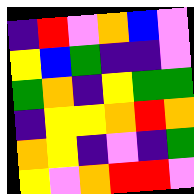[["indigo", "red", "violet", "orange", "blue", "violet"], ["yellow", "blue", "green", "indigo", "indigo", "violet"], ["green", "orange", "indigo", "yellow", "green", "green"], ["indigo", "yellow", "yellow", "orange", "red", "orange"], ["orange", "yellow", "indigo", "violet", "indigo", "green"], ["yellow", "violet", "orange", "red", "red", "violet"]]